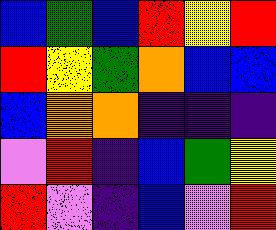[["blue", "green", "blue", "red", "yellow", "red"], ["red", "yellow", "green", "orange", "blue", "blue"], ["blue", "orange", "orange", "indigo", "indigo", "indigo"], ["violet", "red", "indigo", "blue", "green", "yellow"], ["red", "violet", "indigo", "blue", "violet", "red"]]